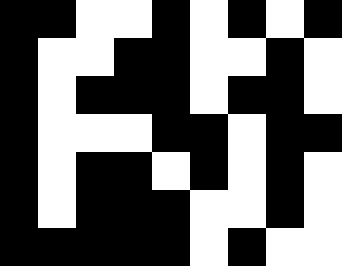[["black", "black", "white", "white", "black", "white", "black", "white", "black"], ["black", "white", "white", "black", "black", "white", "white", "black", "white"], ["black", "white", "black", "black", "black", "white", "black", "black", "white"], ["black", "white", "white", "white", "black", "black", "white", "black", "black"], ["black", "white", "black", "black", "white", "black", "white", "black", "white"], ["black", "white", "black", "black", "black", "white", "white", "black", "white"], ["black", "black", "black", "black", "black", "white", "black", "white", "white"]]